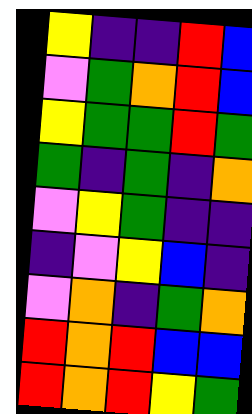[["yellow", "indigo", "indigo", "red", "blue"], ["violet", "green", "orange", "red", "blue"], ["yellow", "green", "green", "red", "green"], ["green", "indigo", "green", "indigo", "orange"], ["violet", "yellow", "green", "indigo", "indigo"], ["indigo", "violet", "yellow", "blue", "indigo"], ["violet", "orange", "indigo", "green", "orange"], ["red", "orange", "red", "blue", "blue"], ["red", "orange", "red", "yellow", "green"]]